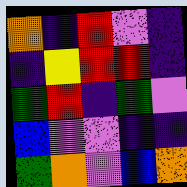[["orange", "indigo", "red", "violet", "indigo"], ["indigo", "yellow", "red", "red", "indigo"], ["green", "red", "indigo", "green", "violet"], ["blue", "violet", "violet", "indigo", "indigo"], ["green", "orange", "violet", "blue", "orange"]]